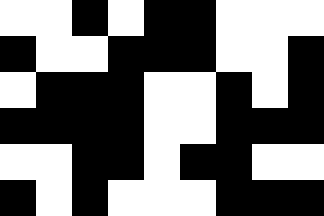[["white", "white", "black", "white", "black", "black", "white", "white", "white"], ["black", "white", "white", "black", "black", "black", "white", "white", "black"], ["white", "black", "black", "black", "white", "white", "black", "white", "black"], ["black", "black", "black", "black", "white", "white", "black", "black", "black"], ["white", "white", "black", "black", "white", "black", "black", "white", "white"], ["black", "white", "black", "white", "white", "white", "black", "black", "black"]]